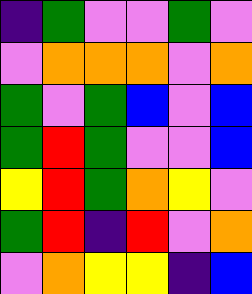[["indigo", "green", "violet", "violet", "green", "violet"], ["violet", "orange", "orange", "orange", "violet", "orange"], ["green", "violet", "green", "blue", "violet", "blue"], ["green", "red", "green", "violet", "violet", "blue"], ["yellow", "red", "green", "orange", "yellow", "violet"], ["green", "red", "indigo", "red", "violet", "orange"], ["violet", "orange", "yellow", "yellow", "indigo", "blue"]]